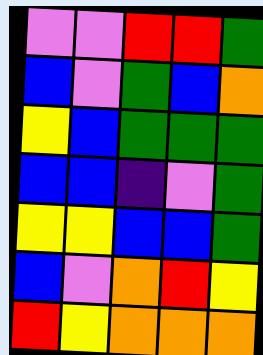[["violet", "violet", "red", "red", "green"], ["blue", "violet", "green", "blue", "orange"], ["yellow", "blue", "green", "green", "green"], ["blue", "blue", "indigo", "violet", "green"], ["yellow", "yellow", "blue", "blue", "green"], ["blue", "violet", "orange", "red", "yellow"], ["red", "yellow", "orange", "orange", "orange"]]